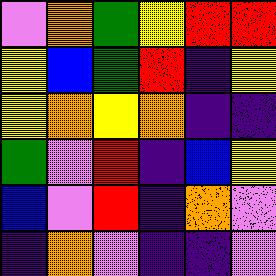[["violet", "orange", "green", "yellow", "red", "red"], ["yellow", "blue", "green", "red", "indigo", "yellow"], ["yellow", "orange", "yellow", "orange", "indigo", "indigo"], ["green", "violet", "red", "indigo", "blue", "yellow"], ["blue", "violet", "red", "indigo", "orange", "violet"], ["indigo", "orange", "violet", "indigo", "indigo", "violet"]]